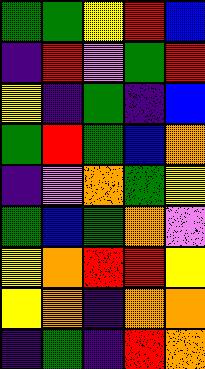[["green", "green", "yellow", "red", "blue"], ["indigo", "red", "violet", "green", "red"], ["yellow", "indigo", "green", "indigo", "blue"], ["green", "red", "green", "blue", "orange"], ["indigo", "violet", "orange", "green", "yellow"], ["green", "blue", "green", "orange", "violet"], ["yellow", "orange", "red", "red", "yellow"], ["yellow", "orange", "indigo", "orange", "orange"], ["indigo", "green", "indigo", "red", "orange"]]